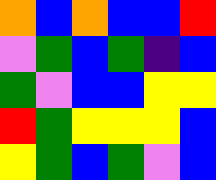[["orange", "blue", "orange", "blue", "blue", "red"], ["violet", "green", "blue", "green", "indigo", "blue"], ["green", "violet", "blue", "blue", "yellow", "yellow"], ["red", "green", "yellow", "yellow", "yellow", "blue"], ["yellow", "green", "blue", "green", "violet", "blue"]]